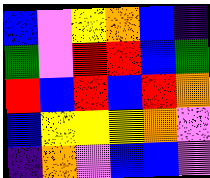[["blue", "violet", "yellow", "orange", "blue", "indigo"], ["green", "violet", "red", "red", "blue", "green"], ["red", "blue", "red", "blue", "red", "orange"], ["blue", "yellow", "yellow", "yellow", "orange", "violet"], ["indigo", "orange", "violet", "blue", "blue", "violet"]]